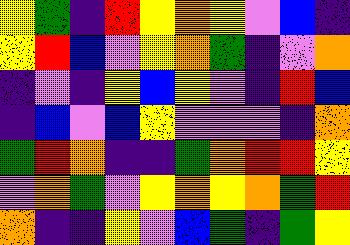[["yellow", "green", "indigo", "red", "yellow", "orange", "yellow", "violet", "blue", "indigo"], ["yellow", "red", "blue", "violet", "yellow", "orange", "green", "indigo", "violet", "orange"], ["indigo", "violet", "indigo", "yellow", "blue", "yellow", "violet", "indigo", "red", "blue"], ["indigo", "blue", "violet", "blue", "yellow", "violet", "violet", "violet", "indigo", "orange"], ["green", "red", "orange", "indigo", "indigo", "green", "orange", "red", "red", "yellow"], ["violet", "orange", "green", "violet", "yellow", "orange", "yellow", "orange", "green", "red"], ["orange", "indigo", "indigo", "yellow", "violet", "blue", "green", "indigo", "green", "yellow"]]